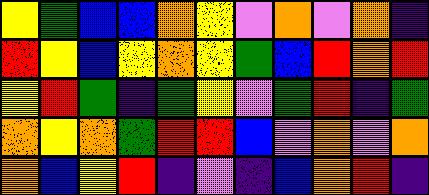[["yellow", "green", "blue", "blue", "orange", "yellow", "violet", "orange", "violet", "orange", "indigo"], ["red", "yellow", "blue", "yellow", "orange", "yellow", "green", "blue", "red", "orange", "red"], ["yellow", "red", "green", "indigo", "green", "yellow", "violet", "green", "red", "indigo", "green"], ["orange", "yellow", "orange", "green", "red", "red", "blue", "violet", "orange", "violet", "orange"], ["orange", "blue", "yellow", "red", "indigo", "violet", "indigo", "blue", "orange", "red", "indigo"]]